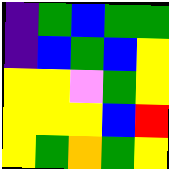[["indigo", "green", "blue", "green", "green"], ["indigo", "blue", "green", "blue", "yellow"], ["yellow", "yellow", "violet", "green", "yellow"], ["yellow", "yellow", "yellow", "blue", "red"], ["yellow", "green", "orange", "green", "yellow"]]